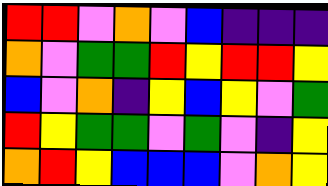[["red", "red", "violet", "orange", "violet", "blue", "indigo", "indigo", "indigo"], ["orange", "violet", "green", "green", "red", "yellow", "red", "red", "yellow"], ["blue", "violet", "orange", "indigo", "yellow", "blue", "yellow", "violet", "green"], ["red", "yellow", "green", "green", "violet", "green", "violet", "indigo", "yellow"], ["orange", "red", "yellow", "blue", "blue", "blue", "violet", "orange", "yellow"]]